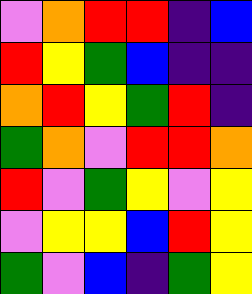[["violet", "orange", "red", "red", "indigo", "blue"], ["red", "yellow", "green", "blue", "indigo", "indigo"], ["orange", "red", "yellow", "green", "red", "indigo"], ["green", "orange", "violet", "red", "red", "orange"], ["red", "violet", "green", "yellow", "violet", "yellow"], ["violet", "yellow", "yellow", "blue", "red", "yellow"], ["green", "violet", "blue", "indigo", "green", "yellow"]]